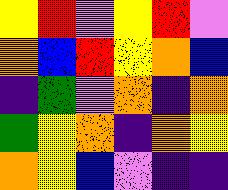[["yellow", "red", "violet", "yellow", "red", "violet"], ["orange", "blue", "red", "yellow", "orange", "blue"], ["indigo", "green", "violet", "orange", "indigo", "orange"], ["green", "yellow", "orange", "indigo", "orange", "yellow"], ["orange", "yellow", "blue", "violet", "indigo", "indigo"]]